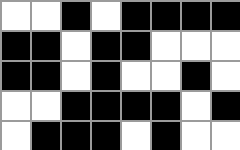[["white", "white", "black", "white", "black", "black", "black", "black"], ["black", "black", "white", "black", "black", "white", "white", "white"], ["black", "black", "white", "black", "white", "white", "black", "white"], ["white", "white", "black", "black", "black", "black", "white", "black"], ["white", "black", "black", "black", "white", "black", "white", "white"]]